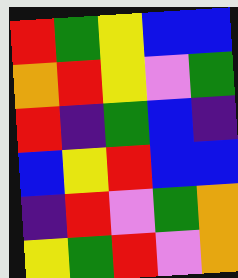[["red", "green", "yellow", "blue", "blue"], ["orange", "red", "yellow", "violet", "green"], ["red", "indigo", "green", "blue", "indigo"], ["blue", "yellow", "red", "blue", "blue"], ["indigo", "red", "violet", "green", "orange"], ["yellow", "green", "red", "violet", "orange"]]